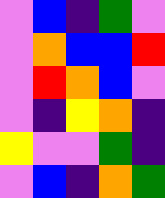[["violet", "blue", "indigo", "green", "violet"], ["violet", "orange", "blue", "blue", "red"], ["violet", "red", "orange", "blue", "violet"], ["violet", "indigo", "yellow", "orange", "indigo"], ["yellow", "violet", "violet", "green", "indigo"], ["violet", "blue", "indigo", "orange", "green"]]